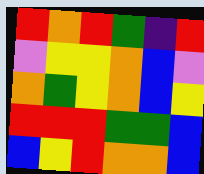[["red", "orange", "red", "green", "indigo", "red"], ["violet", "yellow", "yellow", "orange", "blue", "violet"], ["orange", "green", "yellow", "orange", "blue", "yellow"], ["red", "red", "red", "green", "green", "blue"], ["blue", "yellow", "red", "orange", "orange", "blue"]]